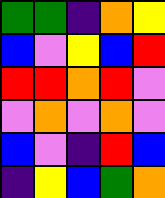[["green", "green", "indigo", "orange", "yellow"], ["blue", "violet", "yellow", "blue", "red"], ["red", "red", "orange", "red", "violet"], ["violet", "orange", "violet", "orange", "violet"], ["blue", "violet", "indigo", "red", "blue"], ["indigo", "yellow", "blue", "green", "orange"]]